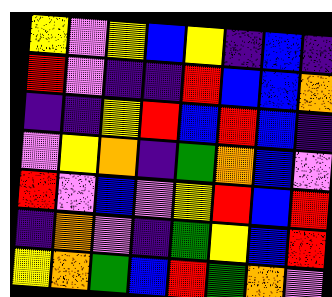[["yellow", "violet", "yellow", "blue", "yellow", "indigo", "blue", "indigo"], ["red", "violet", "indigo", "indigo", "red", "blue", "blue", "orange"], ["indigo", "indigo", "yellow", "red", "blue", "red", "blue", "indigo"], ["violet", "yellow", "orange", "indigo", "green", "orange", "blue", "violet"], ["red", "violet", "blue", "violet", "yellow", "red", "blue", "red"], ["indigo", "orange", "violet", "indigo", "green", "yellow", "blue", "red"], ["yellow", "orange", "green", "blue", "red", "green", "orange", "violet"]]